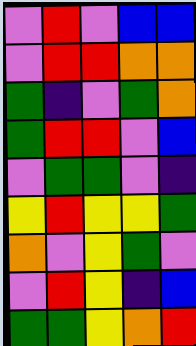[["violet", "red", "violet", "blue", "blue"], ["violet", "red", "red", "orange", "orange"], ["green", "indigo", "violet", "green", "orange"], ["green", "red", "red", "violet", "blue"], ["violet", "green", "green", "violet", "indigo"], ["yellow", "red", "yellow", "yellow", "green"], ["orange", "violet", "yellow", "green", "violet"], ["violet", "red", "yellow", "indigo", "blue"], ["green", "green", "yellow", "orange", "red"]]